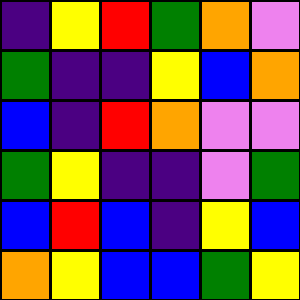[["indigo", "yellow", "red", "green", "orange", "violet"], ["green", "indigo", "indigo", "yellow", "blue", "orange"], ["blue", "indigo", "red", "orange", "violet", "violet"], ["green", "yellow", "indigo", "indigo", "violet", "green"], ["blue", "red", "blue", "indigo", "yellow", "blue"], ["orange", "yellow", "blue", "blue", "green", "yellow"]]